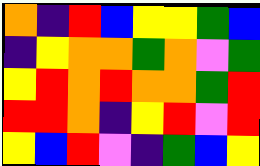[["orange", "indigo", "red", "blue", "yellow", "yellow", "green", "blue"], ["indigo", "yellow", "orange", "orange", "green", "orange", "violet", "green"], ["yellow", "red", "orange", "red", "orange", "orange", "green", "red"], ["red", "red", "orange", "indigo", "yellow", "red", "violet", "red"], ["yellow", "blue", "red", "violet", "indigo", "green", "blue", "yellow"]]